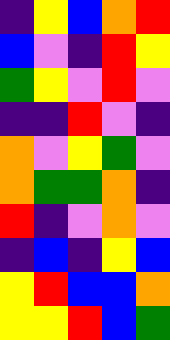[["indigo", "yellow", "blue", "orange", "red"], ["blue", "violet", "indigo", "red", "yellow"], ["green", "yellow", "violet", "red", "violet"], ["indigo", "indigo", "red", "violet", "indigo"], ["orange", "violet", "yellow", "green", "violet"], ["orange", "green", "green", "orange", "indigo"], ["red", "indigo", "violet", "orange", "violet"], ["indigo", "blue", "indigo", "yellow", "blue"], ["yellow", "red", "blue", "blue", "orange"], ["yellow", "yellow", "red", "blue", "green"]]